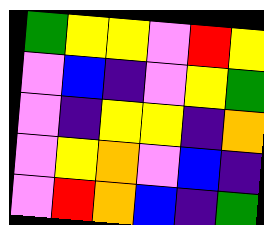[["green", "yellow", "yellow", "violet", "red", "yellow"], ["violet", "blue", "indigo", "violet", "yellow", "green"], ["violet", "indigo", "yellow", "yellow", "indigo", "orange"], ["violet", "yellow", "orange", "violet", "blue", "indigo"], ["violet", "red", "orange", "blue", "indigo", "green"]]